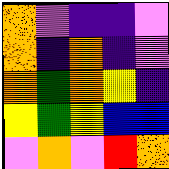[["orange", "violet", "indigo", "indigo", "violet"], ["orange", "indigo", "orange", "indigo", "violet"], ["orange", "green", "orange", "yellow", "indigo"], ["yellow", "green", "yellow", "blue", "blue"], ["violet", "orange", "violet", "red", "orange"]]